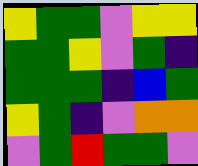[["yellow", "green", "green", "violet", "yellow", "yellow"], ["green", "green", "yellow", "violet", "green", "indigo"], ["green", "green", "green", "indigo", "blue", "green"], ["yellow", "green", "indigo", "violet", "orange", "orange"], ["violet", "green", "red", "green", "green", "violet"]]